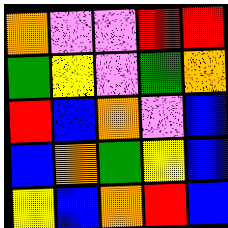[["orange", "violet", "violet", "red", "red"], ["green", "yellow", "violet", "green", "orange"], ["red", "blue", "orange", "violet", "blue"], ["blue", "orange", "green", "yellow", "blue"], ["yellow", "blue", "orange", "red", "blue"]]